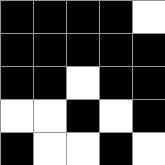[["black", "black", "black", "black", "white"], ["black", "black", "black", "black", "black"], ["black", "black", "white", "black", "black"], ["white", "white", "black", "white", "black"], ["black", "white", "white", "black", "white"]]